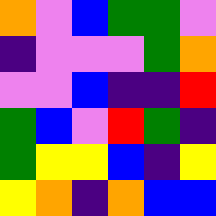[["orange", "violet", "blue", "green", "green", "violet"], ["indigo", "violet", "violet", "violet", "green", "orange"], ["violet", "violet", "blue", "indigo", "indigo", "red"], ["green", "blue", "violet", "red", "green", "indigo"], ["green", "yellow", "yellow", "blue", "indigo", "yellow"], ["yellow", "orange", "indigo", "orange", "blue", "blue"]]